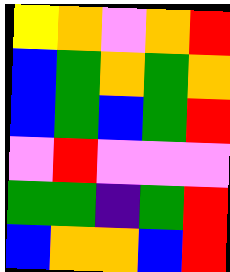[["yellow", "orange", "violet", "orange", "red"], ["blue", "green", "orange", "green", "orange"], ["blue", "green", "blue", "green", "red"], ["violet", "red", "violet", "violet", "violet"], ["green", "green", "indigo", "green", "red"], ["blue", "orange", "orange", "blue", "red"]]